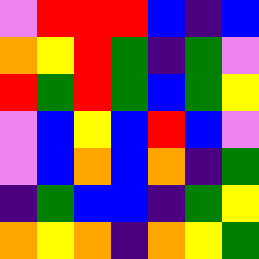[["violet", "red", "red", "red", "blue", "indigo", "blue"], ["orange", "yellow", "red", "green", "indigo", "green", "violet"], ["red", "green", "red", "green", "blue", "green", "yellow"], ["violet", "blue", "yellow", "blue", "red", "blue", "violet"], ["violet", "blue", "orange", "blue", "orange", "indigo", "green"], ["indigo", "green", "blue", "blue", "indigo", "green", "yellow"], ["orange", "yellow", "orange", "indigo", "orange", "yellow", "green"]]